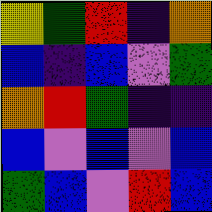[["yellow", "green", "red", "indigo", "orange"], ["blue", "indigo", "blue", "violet", "green"], ["orange", "red", "green", "indigo", "indigo"], ["blue", "violet", "blue", "violet", "blue"], ["green", "blue", "violet", "red", "blue"]]